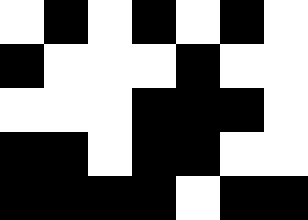[["white", "black", "white", "black", "white", "black", "white"], ["black", "white", "white", "white", "black", "white", "white"], ["white", "white", "white", "black", "black", "black", "white"], ["black", "black", "white", "black", "black", "white", "white"], ["black", "black", "black", "black", "white", "black", "black"]]